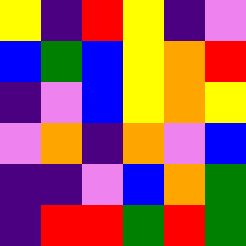[["yellow", "indigo", "red", "yellow", "indigo", "violet"], ["blue", "green", "blue", "yellow", "orange", "red"], ["indigo", "violet", "blue", "yellow", "orange", "yellow"], ["violet", "orange", "indigo", "orange", "violet", "blue"], ["indigo", "indigo", "violet", "blue", "orange", "green"], ["indigo", "red", "red", "green", "red", "green"]]